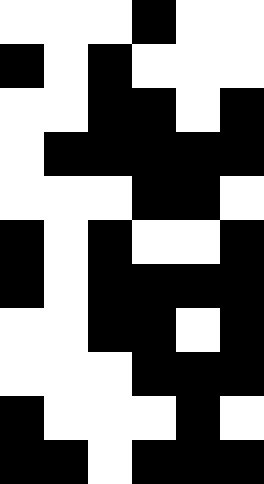[["white", "white", "white", "black", "white", "white"], ["black", "white", "black", "white", "white", "white"], ["white", "white", "black", "black", "white", "black"], ["white", "black", "black", "black", "black", "black"], ["white", "white", "white", "black", "black", "white"], ["black", "white", "black", "white", "white", "black"], ["black", "white", "black", "black", "black", "black"], ["white", "white", "black", "black", "white", "black"], ["white", "white", "white", "black", "black", "black"], ["black", "white", "white", "white", "black", "white"], ["black", "black", "white", "black", "black", "black"]]